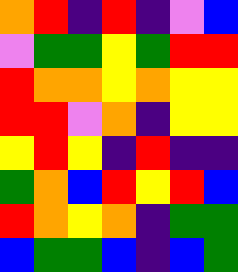[["orange", "red", "indigo", "red", "indigo", "violet", "blue"], ["violet", "green", "green", "yellow", "green", "red", "red"], ["red", "orange", "orange", "yellow", "orange", "yellow", "yellow"], ["red", "red", "violet", "orange", "indigo", "yellow", "yellow"], ["yellow", "red", "yellow", "indigo", "red", "indigo", "indigo"], ["green", "orange", "blue", "red", "yellow", "red", "blue"], ["red", "orange", "yellow", "orange", "indigo", "green", "green"], ["blue", "green", "green", "blue", "indigo", "blue", "green"]]